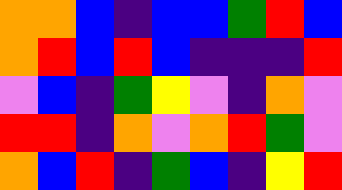[["orange", "orange", "blue", "indigo", "blue", "blue", "green", "red", "blue"], ["orange", "red", "blue", "red", "blue", "indigo", "indigo", "indigo", "red"], ["violet", "blue", "indigo", "green", "yellow", "violet", "indigo", "orange", "violet"], ["red", "red", "indigo", "orange", "violet", "orange", "red", "green", "violet"], ["orange", "blue", "red", "indigo", "green", "blue", "indigo", "yellow", "red"]]